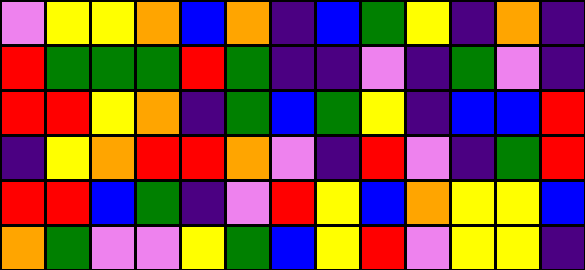[["violet", "yellow", "yellow", "orange", "blue", "orange", "indigo", "blue", "green", "yellow", "indigo", "orange", "indigo"], ["red", "green", "green", "green", "red", "green", "indigo", "indigo", "violet", "indigo", "green", "violet", "indigo"], ["red", "red", "yellow", "orange", "indigo", "green", "blue", "green", "yellow", "indigo", "blue", "blue", "red"], ["indigo", "yellow", "orange", "red", "red", "orange", "violet", "indigo", "red", "violet", "indigo", "green", "red"], ["red", "red", "blue", "green", "indigo", "violet", "red", "yellow", "blue", "orange", "yellow", "yellow", "blue"], ["orange", "green", "violet", "violet", "yellow", "green", "blue", "yellow", "red", "violet", "yellow", "yellow", "indigo"]]